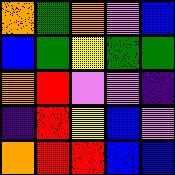[["orange", "green", "orange", "violet", "blue"], ["blue", "green", "yellow", "green", "green"], ["orange", "red", "violet", "violet", "indigo"], ["indigo", "red", "yellow", "blue", "violet"], ["orange", "red", "red", "blue", "blue"]]